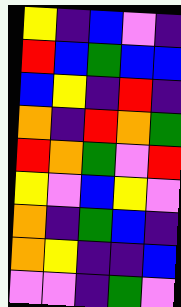[["yellow", "indigo", "blue", "violet", "indigo"], ["red", "blue", "green", "blue", "blue"], ["blue", "yellow", "indigo", "red", "indigo"], ["orange", "indigo", "red", "orange", "green"], ["red", "orange", "green", "violet", "red"], ["yellow", "violet", "blue", "yellow", "violet"], ["orange", "indigo", "green", "blue", "indigo"], ["orange", "yellow", "indigo", "indigo", "blue"], ["violet", "violet", "indigo", "green", "violet"]]